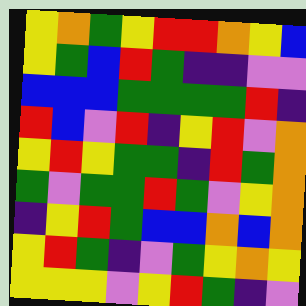[["yellow", "orange", "green", "yellow", "red", "red", "orange", "yellow", "blue"], ["yellow", "green", "blue", "red", "green", "indigo", "indigo", "violet", "violet"], ["blue", "blue", "blue", "green", "green", "green", "green", "red", "indigo"], ["red", "blue", "violet", "red", "indigo", "yellow", "red", "violet", "orange"], ["yellow", "red", "yellow", "green", "green", "indigo", "red", "green", "orange"], ["green", "violet", "green", "green", "red", "green", "violet", "yellow", "orange"], ["indigo", "yellow", "red", "green", "blue", "blue", "orange", "blue", "orange"], ["yellow", "red", "green", "indigo", "violet", "green", "yellow", "orange", "yellow"], ["yellow", "yellow", "yellow", "violet", "yellow", "red", "green", "indigo", "violet"]]